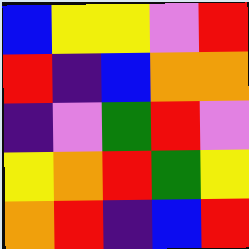[["blue", "yellow", "yellow", "violet", "red"], ["red", "indigo", "blue", "orange", "orange"], ["indigo", "violet", "green", "red", "violet"], ["yellow", "orange", "red", "green", "yellow"], ["orange", "red", "indigo", "blue", "red"]]